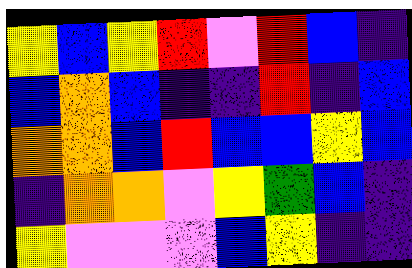[["yellow", "blue", "yellow", "red", "violet", "red", "blue", "indigo"], ["blue", "orange", "blue", "indigo", "indigo", "red", "indigo", "blue"], ["orange", "orange", "blue", "red", "blue", "blue", "yellow", "blue"], ["indigo", "orange", "orange", "violet", "yellow", "green", "blue", "indigo"], ["yellow", "violet", "violet", "violet", "blue", "yellow", "indigo", "indigo"]]